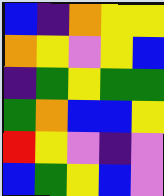[["blue", "indigo", "orange", "yellow", "yellow"], ["orange", "yellow", "violet", "yellow", "blue"], ["indigo", "green", "yellow", "green", "green"], ["green", "orange", "blue", "blue", "yellow"], ["red", "yellow", "violet", "indigo", "violet"], ["blue", "green", "yellow", "blue", "violet"]]